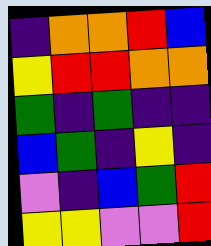[["indigo", "orange", "orange", "red", "blue"], ["yellow", "red", "red", "orange", "orange"], ["green", "indigo", "green", "indigo", "indigo"], ["blue", "green", "indigo", "yellow", "indigo"], ["violet", "indigo", "blue", "green", "red"], ["yellow", "yellow", "violet", "violet", "red"]]